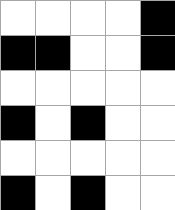[["white", "white", "white", "white", "black"], ["black", "black", "white", "white", "black"], ["white", "white", "white", "white", "white"], ["black", "white", "black", "white", "white"], ["white", "white", "white", "white", "white"], ["black", "white", "black", "white", "white"]]